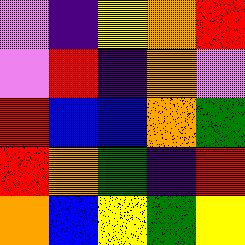[["violet", "indigo", "yellow", "orange", "red"], ["violet", "red", "indigo", "orange", "violet"], ["red", "blue", "blue", "orange", "green"], ["red", "orange", "green", "indigo", "red"], ["orange", "blue", "yellow", "green", "yellow"]]